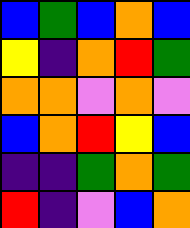[["blue", "green", "blue", "orange", "blue"], ["yellow", "indigo", "orange", "red", "green"], ["orange", "orange", "violet", "orange", "violet"], ["blue", "orange", "red", "yellow", "blue"], ["indigo", "indigo", "green", "orange", "green"], ["red", "indigo", "violet", "blue", "orange"]]